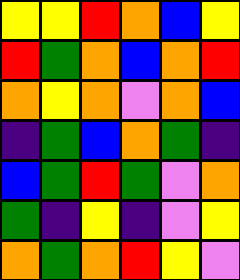[["yellow", "yellow", "red", "orange", "blue", "yellow"], ["red", "green", "orange", "blue", "orange", "red"], ["orange", "yellow", "orange", "violet", "orange", "blue"], ["indigo", "green", "blue", "orange", "green", "indigo"], ["blue", "green", "red", "green", "violet", "orange"], ["green", "indigo", "yellow", "indigo", "violet", "yellow"], ["orange", "green", "orange", "red", "yellow", "violet"]]